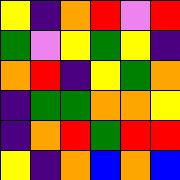[["yellow", "indigo", "orange", "red", "violet", "red"], ["green", "violet", "yellow", "green", "yellow", "indigo"], ["orange", "red", "indigo", "yellow", "green", "orange"], ["indigo", "green", "green", "orange", "orange", "yellow"], ["indigo", "orange", "red", "green", "red", "red"], ["yellow", "indigo", "orange", "blue", "orange", "blue"]]